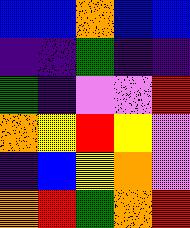[["blue", "blue", "orange", "blue", "blue"], ["indigo", "indigo", "green", "indigo", "indigo"], ["green", "indigo", "violet", "violet", "red"], ["orange", "yellow", "red", "yellow", "violet"], ["indigo", "blue", "yellow", "orange", "violet"], ["orange", "red", "green", "orange", "red"]]